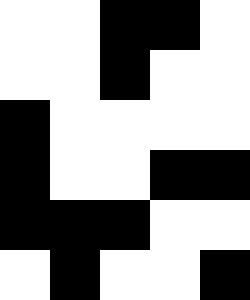[["white", "white", "black", "black", "white"], ["white", "white", "black", "white", "white"], ["black", "white", "white", "white", "white"], ["black", "white", "white", "black", "black"], ["black", "black", "black", "white", "white"], ["white", "black", "white", "white", "black"]]